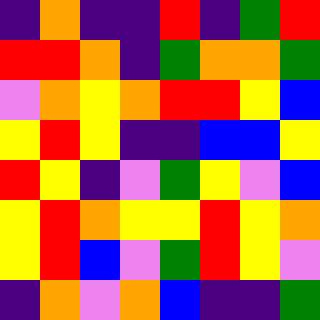[["indigo", "orange", "indigo", "indigo", "red", "indigo", "green", "red"], ["red", "red", "orange", "indigo", "green", "orange", "orange", "green"], ["violet", "orange", "yellow", "orange", "red", "red", "yellow", "blue"], ["yellow", "red", "yellow", "indigo", "indigo", "blue", "blue", "yellow"], ["red", "yellow", "indigo", "violet", "green", "yellow", "violet", "blue"], ["yellow", "red", "orange", "yellow", "yellow", "red", "yellow", "orange"], ["yellow", "red", "blue", "violet", "green", "red", "yellow", "violet"], ["indigo", "orange", "violet", "orange", "blue", "indigo", "indigo", "green"]]